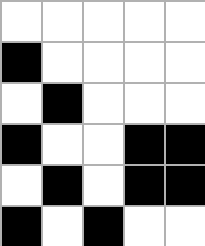[["white", "white", "white", "white", "white"], ["black", "white", "white", "white", "white"], ["white", "black", "white", "white", "white"], ["black", "white", "white", "black", "black"], ["white", "black", "white", "black", "black"], ["black", "white", "black", "white", "white"]]